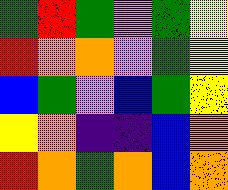[["green", "red", "green", "violet", "green", "yellow"], ["red", "orange", "orange", "violet", "green", "yellow"], ["blue", "green", "violet", "blue", "green", "yellow"], ["yellow", "orange", "indigo", "indigo", "blue", "orange"], ["red", "orange", "green", "orange", "blue", "orange"]]